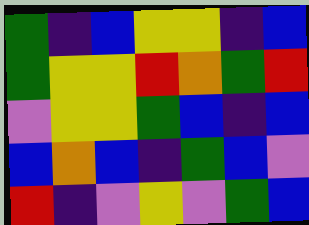[["green", "indigo", "blue", "yellow", "yellow", "indigo", "blue"], ["green", "yellow", "yellow", "red", "orange", "green", "red"], ["violet", "yellow", "yellow", "green", "blue", "indigo", "blue"], ["blue", "orange", "blue", "indigo", "green", "blue", "violet"], ["red", "indigo", "violet", "yellow", "violet", "green", "blue"]]